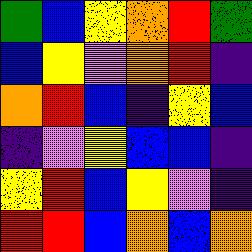[["green", "blue", "yellow", "orange", "red", "green"], ["blue", "yellow", "violet", "orange", "red", "indigo"], ["orange", "red", "blue", "indigo", "yellow", "blue"], ["indigo", "violet", "yellow", "blue", "blue", "indigo"], ["yellow", "red", "blue", "yellow", "violet", "indigo"], ["red", "red", "blue", "orange", "blue", "orange"]]